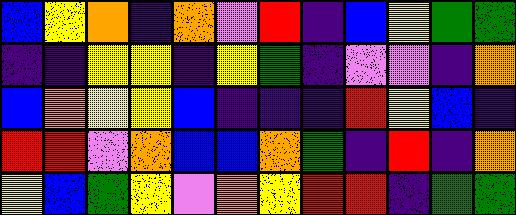[["blue", "yellow", "orange", "indigo", "orange", "violet", "red", "indigo", "blue", "yellow", "green", "green"], ["indigo", "indigo", "yellow", "yellow", "indigo", "yellow", "green", "indigo", "violet", "violet", "indigo", "orange"], ["blue", "orange", "yellow", "yellow", "blue", "indigo", "indigo", "indigo", "red", "yellow", "blue", "indigo"], ["red", "red", "violet", "orange", "blue", "blue", "orange", "green", "indigo", "red", "indigo", "orange"], ["yellow", "blue", "green", "yellow", "violet", "orange", "yellow", "red", "red", "indigo", "green", "green"]]